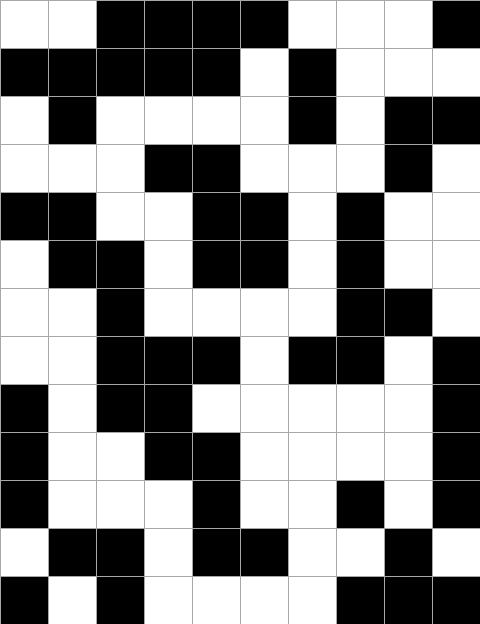[["white", "white", "black", "black", "black", "black", "white", "white", "white", "black"], ["black", "black", "black", "black", "black", "white", "black", "white", "white", "white"], ["white", "black", "white", "white", "white", "white", "black", "white", "black", "black"], ["white", "white", "white", "black", "black", "white", "white", "white", "black", "white"], ["black", "black", "white", "white", "black", "black", "white", "black", "white", "white"], ["white", "black", "black", "white", "black", "black", "white", "black", "white", "white"], ["white", "white", "black", "white", "white", "white", "white", "black", "black", "white"], ["white", "white", "black", "black", "black", "white", "black", "black", "white", "black"], ["black", "white", "black", "black", "white", "white", "white", "white", "white", "black"], ["black", "white", "white", "black", "black", "white", "white", "white", "white", "black"], ["black", "white", "white", "white", "black", "white", "white", "black", "white", "black"], ["white", "black", "black", "white", "black", "black", "white", "white", "black", "white"], ["black", "white", "black", "white", "white", "white", "white", "black", "black", "black"]]